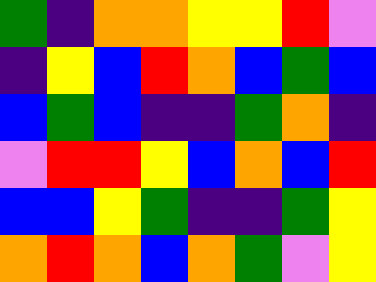[["green", "indigo", "orange", "orange", "yellow", "yellow", "red", "violet"], ["indigo", "yellow", "blue", "red", "orange", "blue", "green", "blue"], ["blue", "green", "blue", "indigo", "indigo", "green", "orange", "indigo"], ["violet", "red", "red", "yellow", "blue", "orange", "blue", "red"], ["blue", "blue", "yellow", "green", "indigo", "indigo", "green", "yellow"], ["orange", "red", "orange", "blue", "orange", "green", "violet", "yellow"]]